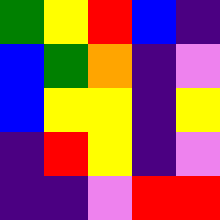[["green", "yellow", "red", "blue", "indigo"], ["blue", "green", "orange", "indigo", "violet"], ["blue", "yellow", "yellow", "indigo", "yellow"], ["indigo", "red", "yellow", "indigo", "violet"], ["indigo", "indigo", "violet", "red", "red"]]